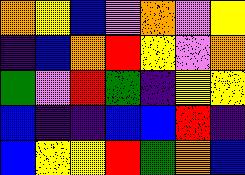[["orange", "yellow", "blue", "violet", "orange", "violet", "yellow"], ["indigo", "blue", "orange", "red", "yellow", "violet", "orange"], ["green", "violet", "red", "green", "indigo", "yellow", "yellow"], ["blue", "indigo", "indigo", "blue", "blue", "red", "indigo"], ["blue", "yellow", "yellow", "red", "green", "orange", "blue"]]